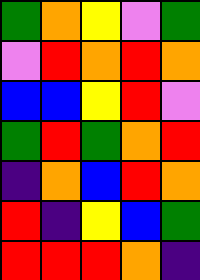[["green", "orange", "yellow", "violet", "green"], ["violet", "red", "orange", "red", "orange"], ["blue", "blue", "yellow", "red", "violet"], ["green", "red", "green", "orange", "red"], ["indigo", "orange", "blue", "red", "orange"], ["red", "indigo", "yellow", "blue", "green"], ["red", "red", "red", "orange", "indigo"]]